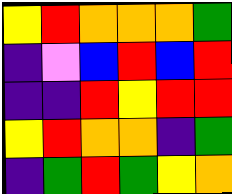[["yellow", "red", "orange", "orange", "orange", "green"], ["indigo", "violet", "blue", "red", "blue", "red"], ["indigo", "indigo", "red", "yellow", "red", "red"], ["yellow", "red", "orange", "orange", "indigo", "green"], ["indigo", "green", "red", "green", "yellow", "orange"]]